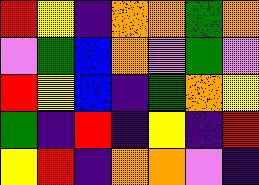[["red", "yellow", "indigo", "orange", "orange", "green", "orange"], ["violet", "green", "blue", "orange", "violet", "green", "violet"], ["red", "yellow", "blue", "indigo", "green", "orange", "yellow"], ["green", "indigo", "red", "indigo", "yellow", "indigo", "red"], ["yellow", "red", "indigo", "orange", "orange", "violet", "indigo"]]